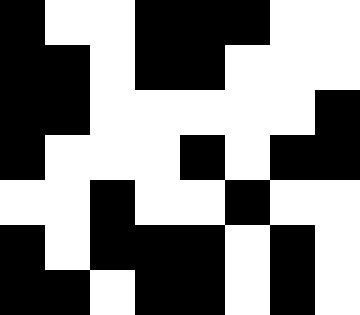[["black", "white", "white", "black", "black", "black", "white", "white"], ["black", "black", "white", "black", "black", "white", "white", "white"], ["black", "black", "white", "white", "white", "white", "white", "black"], ["black", "white", "white", "white", "black", "white", "black", "black"], ["white", "white", "black", "white", "white", "black", "white", "white"], ["black", "white", "black", "black", "black", "white", "black", "white"], ["black", "black", "white", "black", "black", "white", "black", "white"]]